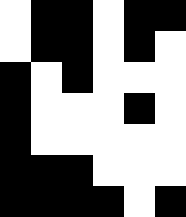[["white", "black", "black", "white", "black", "black"], ["white", "black", "black", "white", "black", "white"], ["black", "white", "black", "white", "white", "white"], ["black", "white", "white", "white", "black", "white"], ["black", "white", "white", "white", "white", "white"], ["black", "black", "black", "white", "white", "white"], ["black", "black", "black", "black", "white", "black"]]